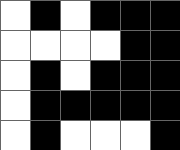[["white", "black", "white", "black", "black", "black"], ["white", "white", "white", "white", "black", "black"], ["white", "black", "white", "black", "black", "black"], ["white", "black", "black", "black", "black", "black"], ["white", "black", "white", "white", "white", "black"]]